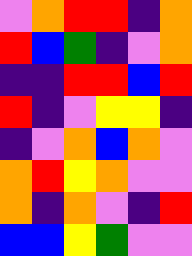[["violet", "orange", "red", "red", "indigo", "orange"], ["red", "blue", "green", "indigo", "violet", "orange"], ["indigo", "indigo", "red", "red", "blue", "red"], ["red", "indigo", "violet", "yellow", "yellow", "indigo"], ["indigo", "violet", "orange", "blue", "orange", "violet"], ["orange", "red", "yellow", "orange", "violet", "violet"], ["orange", "indigo", "orange", "violet", "indigo", "red"], ["blue", "blue", "yellow", "green", "violet", "violet"]]